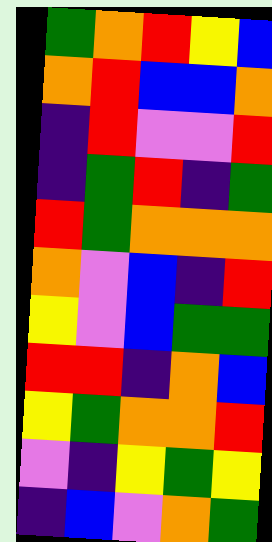[["green", "orange", "red", "yellow", "blue"], ["orange", "red", "blue", "blue", "orange"], ["indigo", "red", "violet", "violet", "red"], ["indigo", "green", "red", "indigo", "green"], ["red", "green", "orange", "orange", "orange"], ["orange", "violet", "blue", "indigo", "red"], ["yellow", "violet", "blue", "green", "green"], ["red", "red", "indigo", "orange", "blue"], ["yellow", "green", "orange", "orange", "red"], ["violet", "indigo", "yellow", "green", "yellow"], ["indigo", "blue", "violet", "orange", "green"]]